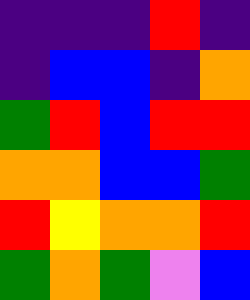[["indigo", "indigo", "indigo", "red", "indigo"], ["indigo", "blue", "blue", "indigo", "orange"], ["green", "red", "blue", "red", "red"], ["orange", "orange", "blue", "blue", "green"], ["red", "yellow", "orange", "orange", "red"], ["green", "orange", "green", "violet", "blue"]]